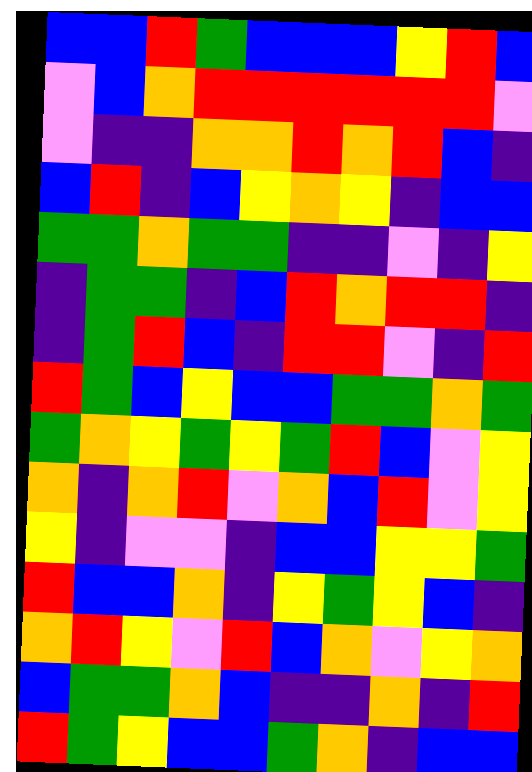[["blue", "blue", "red", "green", "blue", "blue", "blue", "yellow", "red", "blue"], ["violet", "blue", "orange", "red", "red", "red", "red", "red", "red", "violet"], ["violet", "indigo", "indigo", "orange", "orange", "red", "orange", "red", "blue", "indigo"], ["blue", "red", "indigo", "blue", "yellow", "orange", "yellow", "indigo", "blue", "blue"], ["green", "green", "orange", "green", "green", "indigo", "indigo", "violet", "indigo", "yellow"], ["indigo", "green", "green", "indigo", "blue", "red", "orange", "red", "red", "indigo"], ["indigo", "green", "red", "blue", "indigo", "red", "red", "violet", "indigo", "red"], ["red", "green", "blue", "yellow", "blue", "blue", "green", "green", "orange", "green"], ["green", "orange", "yellow", "green", "yellow", "green", "red", "blue", "violet", "yellow"], ["orange", "indigo", "orange", "red", "violet", "orange", "blue", "red", "violet", "yellow"], ["yellow", "indigo", "violet", "violet", "indigo", "blue", "blue", "yellow", "yellow", "green"], ["red", "blue", "blue", "orange", "indigo", "yellow", "green", "yellow", "blue", "indigo"], ["orange", "red", "yellow", "violet", "red", "blue", "orange", "violet", "yellow", "orange"], ["blue", "green", "green", "orange", "blue", "indigo", "indigo", "orange", "indigo", "red"], ["red", "green", "yellow", "blue", "blue", "green", "orange", "indigo", "blue", "blue"]]